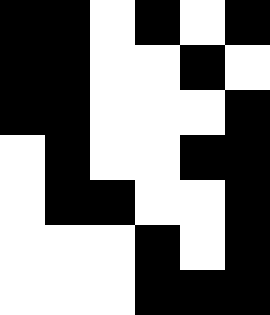[["black", "black", "white", "black", "white", "black"], ["black", "black", "white", "white", "black", "white"], ["black", "black", "white", "white", "white", "black"], ["white", "black", "white", "white", "black", "black"], ["white", "black", "black", "white", "white", "black"], ["white", "white", "white", "black", "white", "black"], ["white", "white", "white", "black", "black", "black"]]